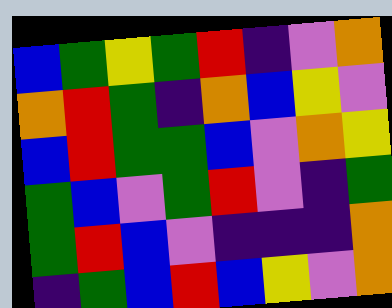[["blue", "green", "yellow", "green", "red", "indigo", "violet", "orange"], ["orange", "red", "green", "indigo", "orange", "blue", "yellow", "violet"], ["blue", "red", "green", "green", "blue", "violet", "orange", "yellow"], ["green", "blue", "violet", "green", "red", "violet", "indigo", "green"], ["green", "red", "blue", "violet", "indigo", "indigo", "indigo", "orange"], ["indigo", "green", "blue", "red", "blue", "yellow", "violet", "orange"]]